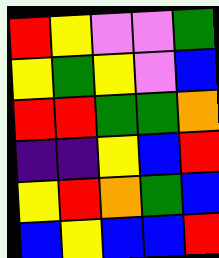[["red", "yellow", "violet", "violet", "green"], ["yellow", "green", "yellow", "violet", "blue"], ["red", "red", "green", "green", "orange"], ["indigo", "indigo", "yellow", "blue", "red"], ["yellow", "red", "orange", "green", "blue"], ["blue", "yellow", "blue", "blue", "red"]]